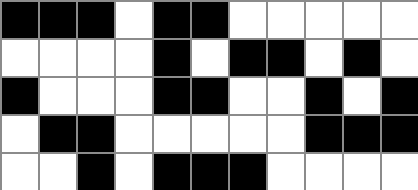[["black", "black", "black", "white", "black", "black", "white", "white", "white", "white", "white"], ["white", "white", "white", "white", "black", "white", "black", "black", "white", "black", "white"], ["black", "white", "white", "white", "black", "black", "white", "white", "black", "white", "black"], ["white", "black", "black", "white", "white", "white", "white", "white", "black", "black", "black"], ["white", "white", "black", "white", "black", "black", "black", "white", "white", "white", "white"]]